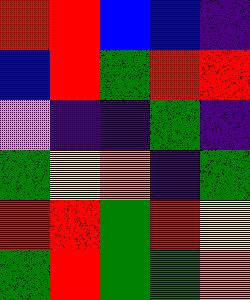[["red", "red", "blue", "blue", "indigo"], ["blue", "red", "green", "red", "red"], ["violet", "indigo", "indigo", "green", "indigo"], ["green", "yellow", "orange", "indigo", "green"], ["red", "red", "green", "red", "yellow"], ["green", "red", "green", "green", "orange"]]